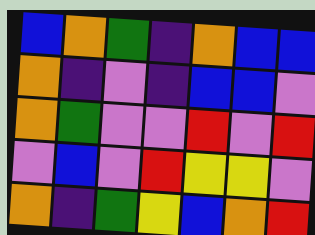[["blue", "orange", "green", "indigo", "orange", "blue", "blue"], ["orange", "indigo", "violet", "indigo", "blue", "blue", "violet"], ["orange", "green", "violet", "violet", "red", "violet", "red"], ["violet", "blue", "violet", "red", "yellow", "yellow", "violet"], ["orange", "indigo", "green", "yellow", "blue", "orange", "red"]]